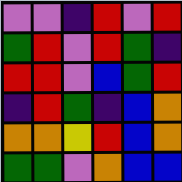[["violet", "violet", "indigo", "red", "violet", "red"], ["green", "red", "violet", "red", "green", "indigo"], ["red", "red", "violet", "blue", "green", "red"], ["indigo", "red", "green", "indigo", "blue", "orange"], ["orange", "orange", "yellow", "red", "blue", "orange"], ["green", "green", "violet", "orange", "blue", "blue"]]